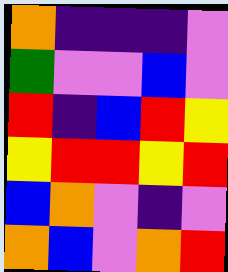[["orange", "indigo", "indigo", "indigo", "violet"], ["green", "violet", "violet", "blue", "violet"], ["red", "indigo", "blue", "red", "yellow"], ["yellow", "red", "red", "yellow", "red"], ["blue", "orange", "violet", "indigo", "violet"], ["orange", "blue", "violet", "orange", "red"]]